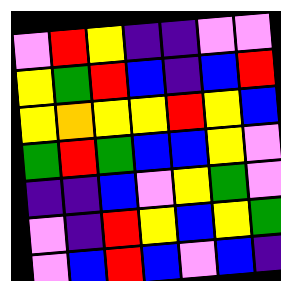[["violet", "red", "yellow", "indigo", "indigo", "violet", "violet"], ["yellow", "green", "red", "blue", "indigo", "blue", "red"], ["yellow", "orange", "yellow", "yellow", "red", "yellow", "blue"], ["green", "red", "green", "blue", "blue", "yellow", "violet"], ["indigo", "indigo", "blue", "violet", "yellow", "green", "violet"], ["violet", "indigo", "red", "yellow", "blue", "yellow", "green"], ["violet", "blue", "red", "blue", "violet", "blue", "indigo"]]